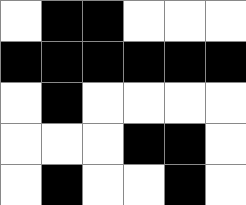[["white", "black", "black", "white", "white", "white"], ["black", "black", "black", "black", "black", "black"], ["white", "black", "white", "white", "white", "white"], ["white", "white", "white", "black", "black", "white"], ["white", "black", "white", "white", "black", "white"]]